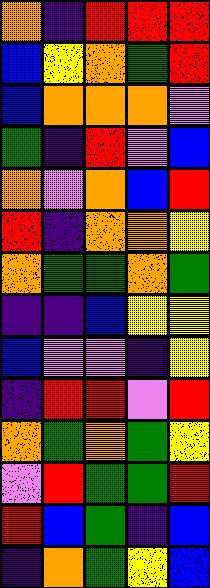[["orange", "indigo", "red", "red", "red"], ["blue", "yellow", "orange", "green", "red"], ["blue", "orange", "orange", "orange", "violet"], ["green", "indigo", "red", "violet", "blue"], ["orange", "violet", "orange", "blue", "red"], ["red", "indigo", "orange", "orange", "yellow"], ["orange", "green", "green", "orange", "green"], ["indigo", "indigo", "blue", "yellow", "yellow"], ["blue", "violet", "violet", "indigo", "yellow"], ["indigo", "red", "red", "violet", "red"], ["orange", "green", "orange", "green", "yellow"], ["violet", "red", "green", "green", "red"], ["red", "blue", "green", "indigo", "blue"], ["indigo", "orange", "green", "yellow", "blue"]]